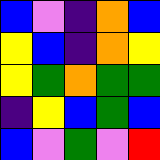[["blue", "violet", "indigo", "orange", "blue"], ["yellow", "blue", "indigo", "orange", "yellow"], ["yellow", "green", "orange", "green", "green"], ["indigo", "yellow", "blue", "green", "blue"], ["blue", "violet", "green", "violet", "red"]]